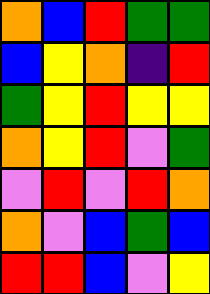[["orange", "blue", "red", "green", "green"], ["blue", "yellow", "orange", "indigo", "red"], ["green", "yellow", "red", "yellow", "yellow"], ["orange", "yellow", "red", "violet", "green"], ["violet", "red", "violet", "red", "orange"], ["orange", "violet", "blue", "green", "blue"], ["red", "red", "blue", "violet", "yellow"]]